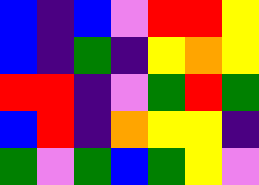[["blue", "indigo", "blue", "violet", "red", "red", "yellow"], ["blue", "indigo", "green", "indigo", "yellow", "orange", "yellow"], ["red", "red", "indigo", "violet", "green", "red", "green"], ["blue", "red", "indigo", "orange", "yellow", "yellow", "indigo"], ["green", "violet", "green", "blue", "green", "yellow", "violet"]]